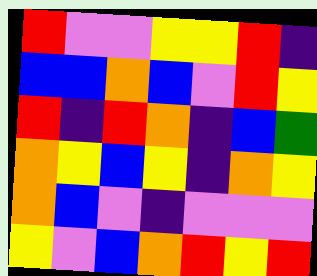[["red", "violet", "violet", "yellow", "yellow", "red", "indigo"], ["blue", "blue", "orange", "blue", "violet", "red", "yellow"], ["red", "indigo", "red", "orange", "indigo", "blue", "green"], ["orange", "yellow", "blue", "yellow", "indigo", "orange", "yellow"], ["orange", "blue", "violet", "indigo", "violet", "violet", "violet"], ["yellow", "violet", "blue", "orange", "red", "yellow", "red"]]